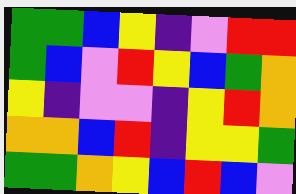[["green", "green", "blue", "yellow", "indigo", "violet", "red", "red"], ["green", "blue", "violet", "red", "yellow", "blue", "green", "orange"], ["yellow", "indigo", "violet", "violet", "indigo", "yellow", "red", "orange"], ["orange", "orange", "blue", "red", "indigo", "yellow", "yellow", "green"], ["green", "green", "orange", "yellow", "blue", "red", "blue", "violet"]]